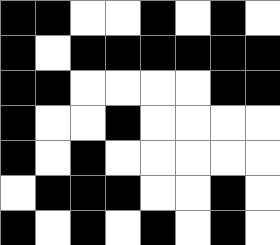[["black", "black", "white", "white", "black", "white", "black", "white"], ["black", "white", "black", "black", "black", "black", "black", "black"], ["black", "black", "white", "white", "white", "white", "black", "black"], ["black", "white", "white", "black", "white", "white", "white", "white"], ["black", "white", "black", "white", "white", "white", "white", "white"], ["white", "black", "black", "black", "white", "white", "black", "white"], ["black", "white", "black", "white", "black", "white", "black", "white"]]